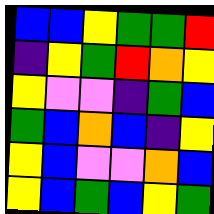[["blue", "blue", "yellow", "green", "green", "red"], ["indigo", "yellow", "green", "red", "orange", "yellow"], ["yellow", "violet", "violet", "indigo", "green", "blue"], ["green", "blue", "orange", "blue", "indigo", "yellow"], ["yellow", "blue", "violet", "violet", "orange", "blue"], ["yellow", "blue", "green", "blue", "yellow", "green"]]